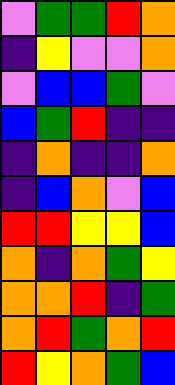[["violet", "green", "green", "red", "orange"], ["indigo", "yellow", "violet", "violet", "orange"], ["violet", "blue", "blue", "green", "violet"], ["blue", "green", "red", "indigo", "indigo"], ["indigo", "orange", "indigo", "indigo", "orange"], ["indigo", "blue", "orange", "violet", "blue"], ["red", "red", "yellow", "yellow", "blue"], ["orange", "indigo", "orange", "green", "yellow"], ["orange", "orange", "red", "indigo", "green"], ["orange", "red", "green", "orange", "red"], ["red", "yellow", "orange", "green", "blue"]]